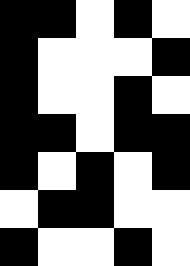[["black", "black", "white", "black", "white"], ["black", "white", "white", "white", "black"], ["black", "white", "white", "black", "white"], ["black", "black", "white", "black", "black"], ["black", "white", "black", "white", "black"], ["white", "black", "black", "white", "white"], ["black", "white", "white", "black", "white"]]